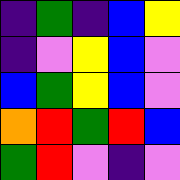[["indigo", "green", "indigo", "blue", "yellow"], ["indigo", "violet", "yellow", "blue", "violet"], ["blue", "green", "yellow", "blue", "violet"], ["orange", "red", "green", "red", "blue"], ["green", "red", "violet", "indigo", "violet"]]